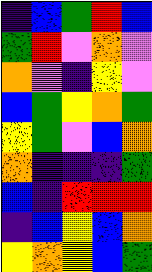[["indigo", "blue", "green", "red", "blue"], ["green", "red", "violet", "orange", "violet"], ["orange", "violet", "indigo", "yellow", "violet"], ["blue", "green", "yellow", "orange", "green"], ["yellow", "green", "violet", "blue", "orange"], ["orange", "indigo", "indigo", "indigo", "green"], ["blue", "indigo", "red", "red", "red"], ["indigo", "blue", "yellow", "blue", "orange"], ["yellow", "orange", "yellow", "blue", "green"]]